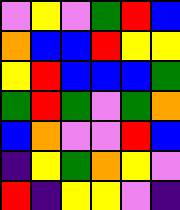[["violet", "yellow", "violet", "green", "red", "blue"], ["orange", "blue", "blue", "red", "yellow", "yellow"], ["yellow", "red", "blue", "blue", "blue", "green"], ["green", "red", "green", "violet", "green", "orange"], ["blue", "orange", "violet", "violet", "red", "blue"], ["indigo", "yellow", "green", "orange", "yellow", "violet"], ["red", "indigo", "yellow", "yellow", "violet", "indigo"]]